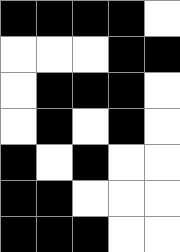[["black", "black", "black", "black", "white"], ["white", "white", "white", "black", "black"], ["white", "black", "black", "black", "white"], ["white", "black", "white", "black", "white"], ["black", "white", "black", "white", "white"], ["black", "black", "white", "white", "white"], ["black", "black", "black", "white", "white"]]